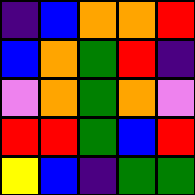[["indigo", "blue", "orange", "orange", "red"], ["blue", "orange", "green", "red", "indigo"], ["violet", "orange", "green", "orange", "violet"], ["red", "red", "green", "blue", "red"], ["yellow", "blue", "indigo", "green", "green"]]